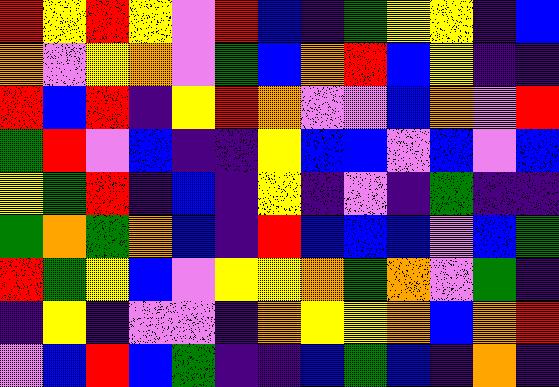[["red", "yellow", "red", "yellow", "violet", "red", "blue", "indigo", "green", "yellow", "yellow", "indigo", "blue"], ["orange", "violet", "yellow", "orange", "violet", "green", "blue", "orange", "red", "blue", "yellow", "indigo", "indigo"], ["red", "blue", "red", "indigo", "yellow", "red", "orange", "violet", "violet", "blue", "orange", "violet", "red"], ["green", "red", "violet", "blue", "indigo", "indigo", "yellow", "blue", "blue", "violet", "blue", "violet", "blue"], ["yellow", "green", "red", "indigo", "blue", "indigo", "yellow", "indigo", "violet", "indigo", "green", "indigo", "indigo"], ["green", "orange", "green", "orange", "blue", "indigo", "red", "blue", "blue", "blue", "violet", "blue", "green"], ["red", "green", "yellow", "blue", "violet", "yellow", "yellow", "orange", "green", "orange", "violet", "green", "indigo"], ["indigo", "yellow", "indigo", "violet", "violet", "indigo", "orange", "yellow", "yellow", "orange", "blue", "orange", "red"], ["violet", "blue", "red", "blue", "green", "indigo", "indigo", "blue", "green", "blue", "indigo", "orange", "indigo"]]